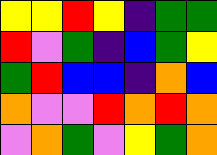[["yellow", "yellow", "red", "yellow", "indigo", "green", "green"], ["red", "violet", "green", "indigo", "blue", "green", "yellow"], ["green", "red", "blue", "blue", "indigo", "orange", "blue"], ["orange", "violet", "violet", "red", "orange", "red", "orange"], ["violet", "orange", "green", "violet", "yellow", "green", "orange"]]